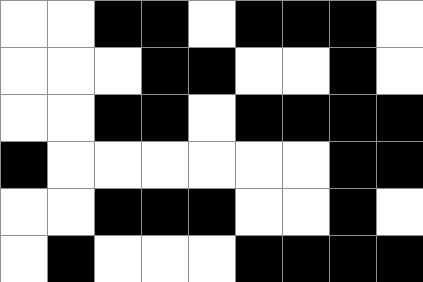[["white", "white", "black", "black", "white", "black", "black", "black", "white"], ["white", "white", "white", "black", "black", "white", "white", "black", "white"], ["white", "white", "black", "black", "white", "black", "black", "black", "black"], ["black", "white", "white", "white", "white", "white", "white", "black", "black"], ["white", "white", "black", "black", "black", "white", "white", "black", "white"], ["white", "black", "white", "white", "white", "black", "black", "black", "black"]]